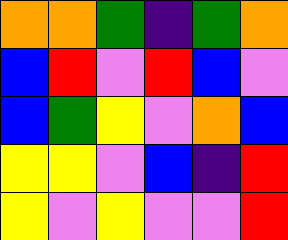[["orange", "orange", "green", "indigo", "green", "orange"], ["blue", "red", "violet", "red", "blue", "violet"], ["blue", "green", "yellow", "violet", "orange", "blue"], ["yellow", "yellow", "violet", "blue", "indigo", "red"], ["yellow", "violet", "yellow", "violet", "violet", "red"]]